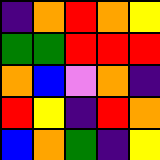[["indigo", "orange", "red", "orange", "yellow"], ["green", "green", "red", "red", "red"], ["orange", "blue", "violet", "orange", "indigo"], ["red", "yellow", "indigo", "red", "orange"], ["blue", "orange", "green", "indigo", "yellow"]]